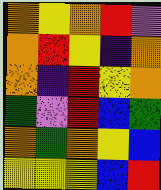[["orange", "yellow", "orange", "red", "violet"], ["orange", "red", "yellow", "indigo", "orange"], ["orange", "indigo", "red", "yellow", "orange"], ["green", "violet", "red", "blue", "green"], ["orange", "green", "orange", "yellow", "blue"], ["yellow", "yellow", "yellow", "blue", "red"]]